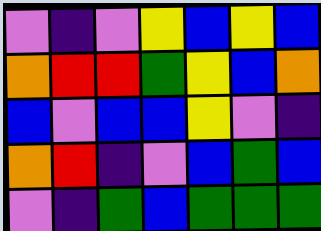[["violet", "indigo", "violet", "yellow", "blue", "yellow", "blue"], ["orange", "red", "red", "green", "yellow", "blue", "orange"], ["blue", "violet", "blue", "blue", "yellow", "violet", "indigo"], ["orange", "red", "indigo", "violet", "blue", "green", "blue"], ["violet", "indigo", "green", "blue", "green", "green", "green"]]